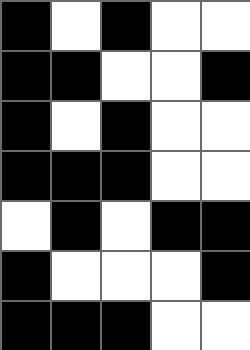[["black", "white", "black", "white", "white"], ["black", "black", "white", "white", "black"], ["black", "white", "black", "white", "white"], ["black", "black", "black", "white", "white"], ["white", "black", "white", "black", "black"], ["black", "white", "white", "white", "black"], ["black", "black", "black", "white", "white"]]